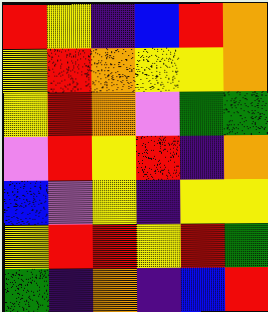[["red", "yellow", "indigo", "blue", "red", "orange"], ["yellow", "red", "orange", "yellow", "yellow", "orange"], ["yellow", "red", "orange", "violet", "green", "green"], ["violet", "red", "yellow", "red", "indigo", "orange"], ["blue", "violet", "yellow", "indigo", "yellow", "yellow"], ["yellow", "red", "red", "yellow", "red", "green"], ["green", "indigo", "orange", "indigo", "blue", "red"]]